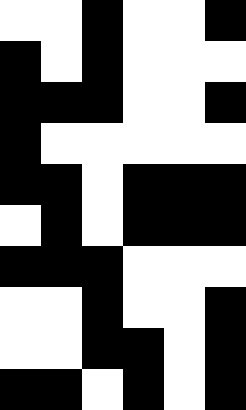[["white", "white", "black", "white", "white", "black"], ["black", "white", "black", "white", "white", "white"], ["black", "black", "black", "white", "white", "black"], ["black", "white", "white", "white", "white", "white"], ["black", "black", "white", "black", "black", "black"], ["white", "black", "white", "black", "black", "black"], ["black", "black", "black", "white", "white", "white"], ["white", "white", "black", "white", "white", "black"], ["white", "white", "black", "black", "white", "black"], ["black", "black", "white", "black", "white", "black"]]